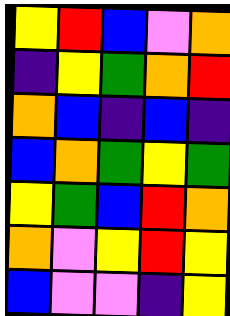[["yellow", "red", "blue", "violet", "orange"], ["indigo", "yellow", "green", "orange", "red"], ["orange", "blue", "indigo", "blue", "indigo"], ["blue", "orange", "green", "yellow", "green"], ["yellow", "green", "blue", "red", "orange"], ["orange", "violet", "yellow", "red", "yellow"], ["blue", "violet", "violet", "indigo", "yellow"]]